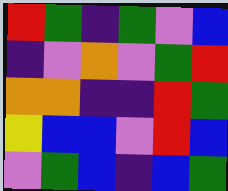[["red", "green", "indigo", "green", "violet", "blue"], ["indigo", "violet", "orange", "violet", "green", "red"], ["orange", "orange", "indigo", "indigo", "red", "green"], ["yellow", "blue", "blue", "violet", "red", "blue"], ["violet", "green", "blue", "indigo", "blue", "green"]]